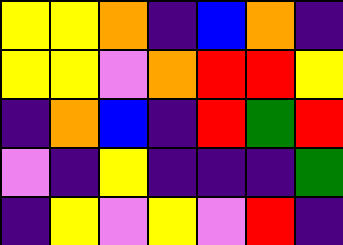[["yellow", "yellow", "orange", "indigo", "blue", "orange", "indigo"], ["yellow", "yellow", "violet", "orange", "red", "red", "yellow"], ["indigo", "orange", "blue", "indigo", "red", "green", "red"], ["violet", "indigo", "yellow", "indigo", "indigo", "indigo", "green"], ["indigo", "yellow", "violet", "yellow", "violet", "red", "indigo"]]